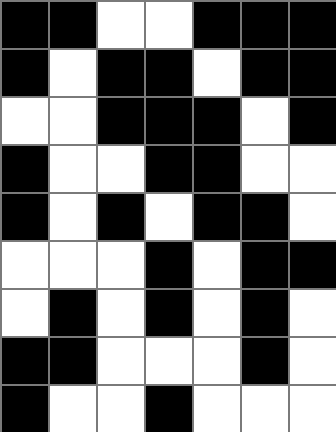[["black", "black", "white", "white", "black", "black", "black"], ["black", "white", "black", "black", "white", "black", "black"], ["white", "white", "black", "black", "black", "white", "black"], ["black", "white", "white", "black", "black", "white", "white"], ["black", "white", "black", "white", "black", "black", "white"], ["white", "white", "white", "black", "white", "black", "black"], ["white", "black", "white", "black", "white", "black", "white"], ["black", "black", "white", "white", "white", "black", "white"], ["black", "white", "white", "black", "white", "white", "white"]]